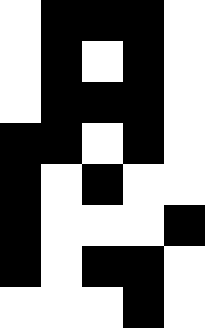[["white", "black", "black", "black", "white"], ["white", "black", "white", "black", "white"], ["white", "black", "black", "black", "white"], ["black", "black", "white", "black", "white"], ["black", "white", "black", "white", "white"], ["black", "white", "white", "white", "black"], ["black", "white", "black", "black", "white"], ["white", "white", "white", "black", "white"]]